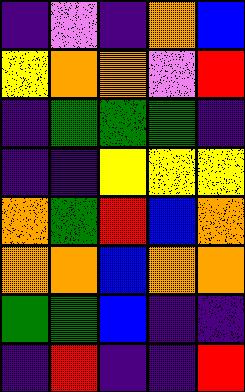[["indigo", "violet", "indigo", "orange", "blue"], ["yellow", "orange", "orange", "violet", "red"], ["indigo", "green", "green", "green", "indigo"], ["indigo", "indigo", "yellow", "yellow", "yellow"], ["orange", "green", "red", "blue", "orange"], ["orange", "orange", "blue", "orange", "orange"], ["green", "green", "blue", "indigo", "indigo"], ["indigo", "red", "indigo", "indigo", "red"]]